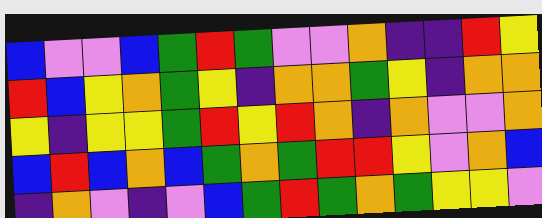[["blue", "violet", "violet", "blue", "green", "red", "green", "violet", "violet", "orange", "indigo", "indigo", "red", "yellow"], ["red", "blue", "yellow", "orange", "green", "yellow", "indigo", "orange", "orange", "green", "yellow", "indigo", "orange", "orange"], ["yellow", "indigo", "yellow", "yellow", "green", "red", "yellow", "red", "orange", "indigo", "orange", "violet", "violet", "orange"], ["blue", "red", "blue", "orange", "blue", "green", "orange", "green", "red", "red", "yellow", "violet", "orange", "blue"], ["indigo", "orange", "violet", "indigo", "violet", "blue", "green", "red", "green", "orange", "green", "yellow", "yellow", "violet"]]